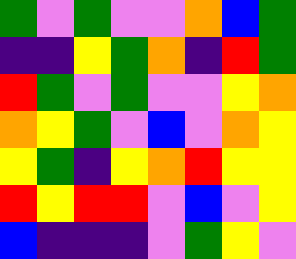[["green", "violet", "green", "violet", "violet", "orange", "blue", "green"], ["indigo", "indigo", "yellow", "green", "orange", "indigo", "red", "green"], ["red", "green", "violet", "green", "violet", "violet", "yellow", "orange"], ["orange", "yellow", "green", "violet", "blue", "violet", "orange", "yellow"], ["yellow", "green", "indigo", "yellow", "orange", "red", "yellow", "yellow"], ["red", "yellow", "red", "red", "violet", "blue", "violet", "yellow"], ["blue", "indigo", "indigo", "indigo", "violet", "green", "yellow", "violet"]]